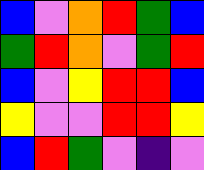[["blue", "violet", "orange", "red", "green", "blue"], ["green", "red", "orange", "violet", "green", "red"], ["blue", "violet", "yellow", "red", "red", "blue"], ["yellow", "violet", "violet", "red", "red", "yellow"], ["blue", "red", "green", "violet", "indigo", "violet"]]